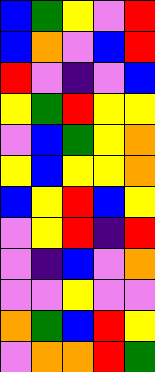[["blue", "green", "yellow", "violet", "red"], ["blue", "orange", "violet", "blue", "red"], ["red", "violet", "indigo", "violet", "blue"], ["yellow", "green", "red", "yellow", "yellow"], ["violet", "blue", "green", "yellow", "orange"], ["yellow", "blue", "yellow", "yellow", "orange"], ["blue", "yellow", "red", "blue", "yellow"], ["violet", "yellow", "red", "indigo", "red"], ["violet", "indigo", "blue", "violet", "orange"], ["violet", "violet", "yellow", "violet", "violet"], ["orange", "green", "blue", "red", "yellow"], ["violet", "orange", "orange", "red", "green"]]